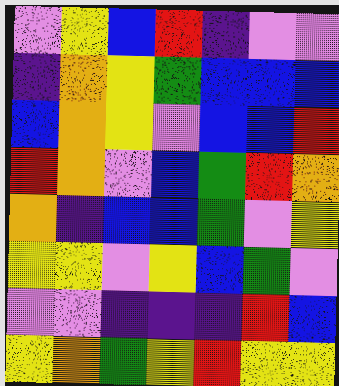[["violet", "yellow", "blue", "red", "indigo", "violet", "violet"], ["indigo", "orange", "yellow", "green", "blue", "blue", "blue"], ["blue", "orange", "yellow", "violet", "blue", "blue", "red"], ["red", "orange", "violet", "blue", "green", "red", "orange"], ["orange", "indigo", "blue", "blue", "green", "violet", "yellow"], ["yellow", "yellow", "violet", "yellow", "blue", "green", "violet"], ["violet", "violet", "indigo", "indigo", "indigo", "red", "blue"], ["yellow", "orange", "green", "yellow", "red", "yellow", "yellow"]]